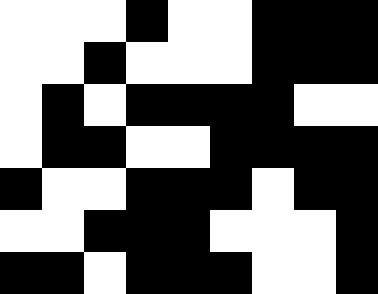[["white", "white", "white", "black", "white", "white", "black", "black", "black"], ["white", "white", "black", "white", "white", "white", "black", "black", "black"], ["white", "black", "white", "black", "black", "black", "black", "white", "white"], ["white", "black", "black", "white", "white", "black", "black", "black", "black"], ["black", "white", "white", "black", "black", "black", "white", "black", "black"], ["white", "white", "black", "black", "black", "white", "white", "white", "black"], ["black", "black", "white", "black", "black", "black", "white", "white", "black"]]